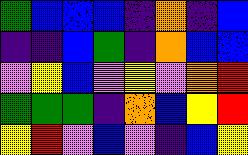[["green", "blue", "blue", "blue", "indigo", "orange", "indigo", "blue"], ["indigo", "indigo", "blue", "green", "indigo", "orange", "blue", "blue"], ["violet", "yellow", "blue", "violet", "yellow", "violet", "orange", "red"], ["green", "green", "green", "indigo", "orange", "blue", "yellow", "red"], ["yellow", "red", "violet", "blue", "violet", "indigo", "blue", "yellow"]]